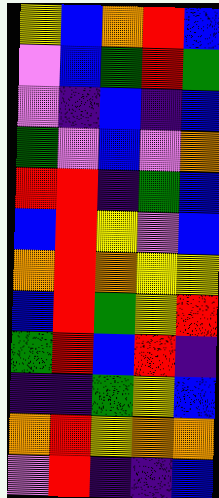[["yellow", "blue", "orange", "red", "blue"], ["violet", "blue", "green", "red", "green"], ["violet", "indigo", "blue", "indigo", "blue"], ["green", "violet", "blue", "violet", "orange"], ["red", "red", "indigo", "green", "blue"], ["blue", "red", "yellow", "violet", "blue"], ["orange", "red", "orange", "yellow", "yellow"], ["blue", "red", "green", "yellow", "red"], ["green", "red", "blue", "red", "indigo"], ["indigo", "indigo", "green", "yellow", "blue"], ["orange", "red", "yellow", "orange", "orange"], ["violet", "red", "indigo", "indigo", "blue"]]